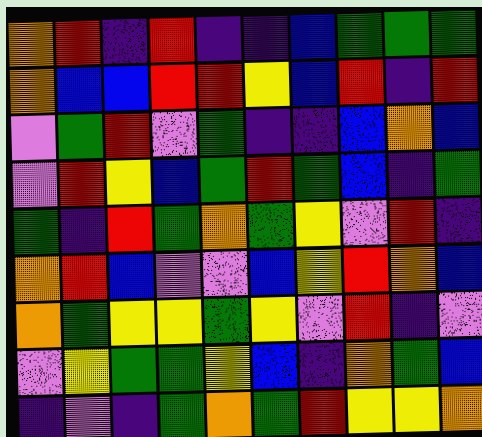[["orange", "red", "indigo", "red", "indigo", "indigo", "blue", "green", "green", "green"], ["orange", "blue", "blue", "red", "red", "yellow", "blue", "red", "indigo", "red"], ["violet", "green", "red", "violet", "green", "indigo", "indigo", "blue", "orange", "blue"], ["violet", "red", "yellow", "blue", "green", "red", "green", "blue", "indigo", "green"], ["green", "indigo", "red", "green", "orange", "green", "yellow", "violet", "red", "indigo"], ["orange", "red", "blue", "violet", "violet", "blue", "yellow", "red", "orange", "blue"], ["orange", "green", "yellow", "yellow", "green", "yellow", "violet", "red", "indigo", "violet"], ["violet", "yellow", "green", "green", "yellow", "blue", "indigo", "orange", "green", "blue"], ["indigo", "violet", "indigo", "green", "orange", "green", "red", "yellow", "yellow", "orange"]]